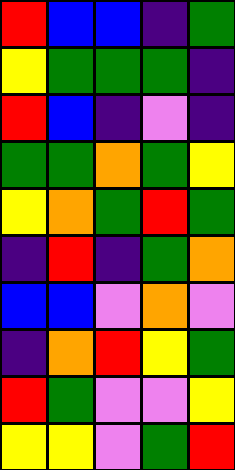[["red", "blue", "blue", "indigo", "green"], ["yellow", "green", "green", "green", "indigo"], ["red", "blue", "indigo", "violet", "indigo"], ["green", "green", "orange", "green", "yellow"], ["yellow", "orange", "green", "red", "green"], ["indigo", "red", "indigo", "green", "orange"], ["blue", "blue", "violet", "orange", "violet"], ["indigo", "orange", "red", "yellow", "green"], ["red", "green", "violet", "violet", "yellow"], ["yellow", "yellow", "violet", "green", "red"]]